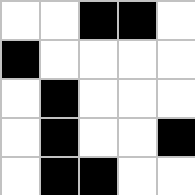[["white", "white", "black", "black", "white"], ["black", "white", "white", "white", "white"], ["white", "black", "white", "white", "white"], ["white", "black", "white", "white", "black"], ["white", "black", "black", "white", "white"]]